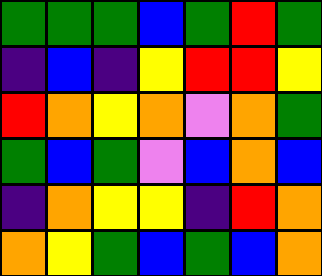[["green", "green", "green", "blue", "green", "red", "green"], ["indigo", "blue", "indigo", "yellow", "red", "red", "yellow"], ["red", "orange", "yellow", "orange", "violet", "orange", "green"], ["green", "blue", "green", "violet", "blue", "orange", "blue"], ["indigo", "orange", "yellow", "yellow", "indigo", "red", "orange"], ["orange", "yellow", "green", "blue", "green", "blue", "orange"]]